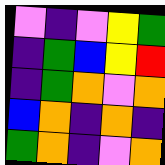[["violet", "indigo", "violet", "yellow", "green"], ["indigo", "green", "blue", "yellow", "red"], ["indigo", "green", "orange", "violet", "orange"], ["blue", "orange", "indigo", "orange", "indigo"], ["green", "orange", "indigo", "violet", "orange"]]